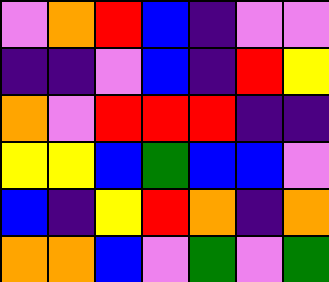[["violet", "orange", "red", "blue", "indigo", "violet", "violet"], ["indigo", "indigo", "violet", "blue", "indigo", "red", "yellow"], ["orange", "violet", "red", "red", "red", "indigo", "indigo"], ["yellow", "yellow", "blue", "green", "blue", "blue", "violet"], ["blue", "indigo", "yellow", "red", "orange", "indigo", "orange"], ["orange", "orange", "blue", "violet", "green", "violet", "green"]]